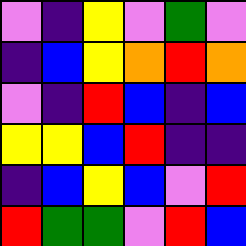[["violet", "indigo", "yellow", "violet", "green", "violet"], ["indigo", "blue", "yellow", "orange", "red", "orange"], ["violet", "indigo", "red", "blue", "indigo", "blue"], ["yellow", "yellow", "blue", "red", "indigo", "indigo"], ["indigo", "blue", "yellow", "blue", "violet", "red"], ["red", "green", "green", "violet", "red", "blue"]]